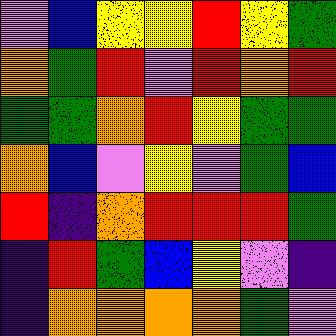[["violet", "blue", "yellow", "yellow", "red", "yellow", "green"], ["orange", "green", "red", "violet", "red", "orange", "red"], ["green", "green", "orange", "red", "yellow", "green", "green"], ["orange", "blue", "violet", "yellow", "violet", "green", "blue"], ["red", "indigo", "orange", "red", "red", "red", "green"], ["indigo", "red", "green", "blue", "yellow", "violet", "indigo"], ["indigo", "orange", "orange", "orange", "orange", "green", "violet"]]